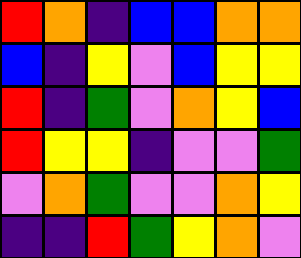[["red", "orange", "indigo", "blue", "blue", "orange", "orange"], ["blue", "indigo", "yellow", "violet", "blue", "yellow", "yellow"], ["red", "indigo", "green", "violet", "orange", "yellow", "blue"], ["red", "yellow", "yellow", "indigo", "violet", "violet", "green"], ["violet", "orange", "green", "violet", "violet", "orange", "yellow"], ["indigo", "indigo", "red", "green", "yellow", "orange", "violet"]]